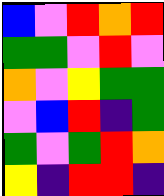[["blue", "violet", "red", "orange", "red"], ["green", "green", "violet", "red", "violet"], ["orange", "violet", "yellow", "green", "green"], ["violet", "blue", "red", "indigo", "green"], ["green", "violet", "green", "red", "orange"], ["yellow", "indigo", "red", "red", "indigo"]]